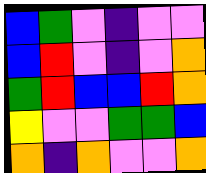[["blue", "green", "violet", "indigo", "violet", "violet"], ["blue", "red", "violet", "indigo", "violet", "orange"], ["green", "red", "blue", "blue", "red", "orange"], ["yellow", "violet", "violet", "green", "green", "blue"], ["orange", "indigo", "orange", "violet", "violet", "orange"]]